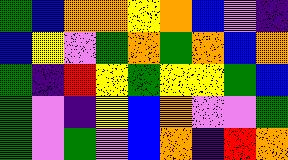[["green", "blue", "orange", "orange", "yellow", "orange", "blue", "violet", "indigo"], ["blue", "yellow", "violet", "green", "orange", "green", "orange", "blue", "orange"], ["green", "indigo", "red", "yellow", "green", "yellow", "yellow", "green", "blue"], ["green", "violet", "indigo", "yellow", "blue", "orange", "violet", "violet", "green"], ["green", "violet", "green", "violet", "blue", "orange", "indigo", "red", "orange"]]